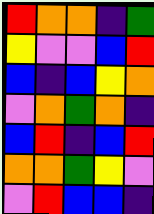[["red", "orange", "orange", "indigo", "green"], ["yellow", "violet", "violet", "blue", "red"], ["blue", "indigo", "blue", "yellow", "orange"], ["violet", "orange", "green", "orange", "indigo"], ["blue", "red", "indigo", "blue", "red"], ["orange", "orange", "green", "yellow", "violet"], ["violet", "red", "blue", "blue", "indigo"]]